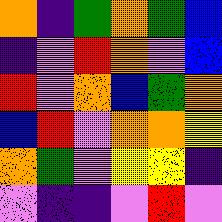[["orange", "indigo", "green", "orange", "green", "blue"], ["indigo", "violet", "red", "orange", "violet", "blue"], ["red", "violet", "orange", "blue", "green", "orange"], ["blue", "red", "violet", "orange", "orange", "yellow"], ["orange", "green", "violet", "yellow", "yellow", "indigo"], ["violet", "indigo", "indigo", "violet", "red", "violet"]]